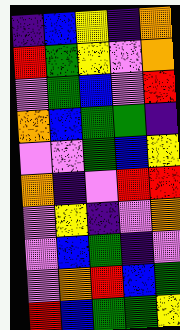[["indigo", "blue", "yellow", "indigo", "orange"], ["red", "green", "yellow", "violet", "orange"], ["violet", "green", "blue", "violet", "red"], ["orange", "blue", "green", "green", "indigo"], ["violet", "violet", "green", "blue", "yellow"], ["orange", "indigo", "violet", "red", "red"], ["violet", "yellow", "indigo", "violet", "orange"], ["violet", "blue", "green", "indigo", "violet"], ["violet", "orange", "red", "blue", "green"], ["red", "blue", "green", "green", "yellow"]]